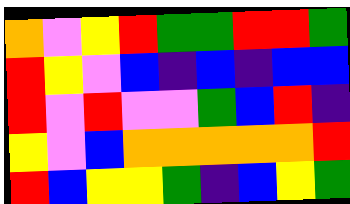[["orange", "violet", "yellow", "red", "green", "green", "red", "red", "green"], ["red", "yellow", "violet", "blue", "indigo", "blue", "indigo", "blue", "blue"], ["red", "violet", "red", "violet", "violet", "green", "blue", "red", "indigo"], ["yellow", "violet", "blue", "orange", "orange", "orange", "orange", "orange", "red"], ["red", "blue", "yellow", "yellow", "green", "indigo", "blue", "yellow", "green"]]